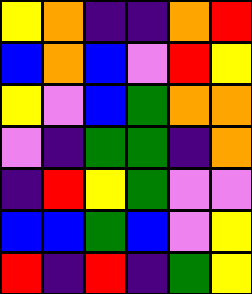[["yellow", "orange", "indigo", "indigo", "orange", "red"], ["blue", "orange", "blue", "violet", "red", "yellow"], ["yellow", "violet", "blue", "green", "orange", "orange"], ["violet", "indigo", "green", "green", "indigo", "orange"], ["indigo", "red", "yellow", "green", "violet", "violet"], ["blue", "blue", "green", "blue", "violet", "yellow"], ["red", "indigo", "red", "indigo", "green", "yellow"]]